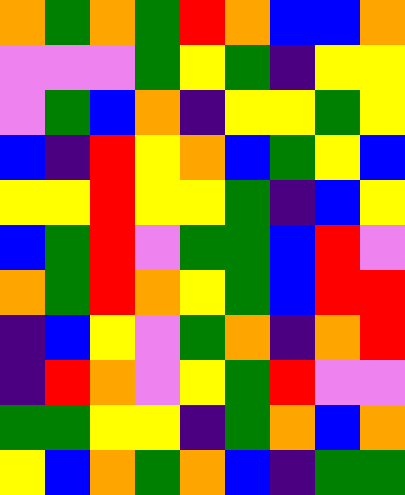[["orange", "green", "orange", "green", "red", "orange", "blue", "blue", "orange"], ["violet", "violet", "violet", "green", "yellow", "green", "indigo", "yellow", "yellow"], ["violet", "green", "blue", "orange", "indigo", "yellow", "yellow", "green", "yellow"], ["blue", "indigo", "red", "yellow", "orange", "blue", "green", "yellow", "blue"], ["yellow", "yellow", "red", "yellow", "yellow", "green", "indigo", "blue", "yellow"], ["blue", "green", "red", "violet", "green", "green", "blue", "red", "violet"], ["orange", "green", "red", "orange", "yellow", "green", "blue", "red", "red"], ["indigo", "blue", "yellow", "violet", "green", "orange", "indigo", "orange", "red"], ["indigo", "red", "orange", "violet", "yellow", "green", "red", "violet", "violet"], ["green", "green", "yellow", "yellow", "indigo", "green", "orange", "blue", "orange"], ["yellow", "blue", "orange", "green", "orange", "blue", "indigo", "green", "green"]]